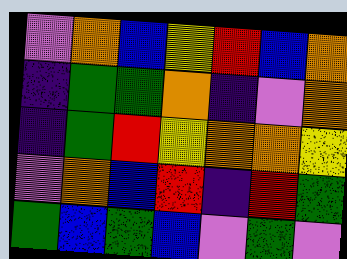[["violet", "orange", "blue", "yellow", "red", "blue", "orange"], ["indigo", "green", "green", "orange", "indigo", "violet", "orange"], ["indigo", "green", "red", "yellow", "orange", "orange", "yellow"], ["violet", "orange", "blue", "red", "indigo", "red", "green"], ["green", "blue", "green", "blue", "violet", "green", "violet"]]